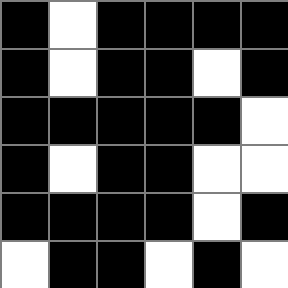[["black", "white", "black", "black", "black", "black"], ["black", "white", "black", "black", "white", "black"], ["black", "black", "black", "black", "black", "white"], ["black", "white", "black", "black", "white", "white"], ["black", "black", "black", "black", "white", "black"], ["white", "black", "black", "white", "black", "white"]]